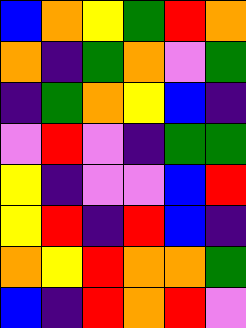[["blue", "orange", "yellow", "green", "red", "orange"], ["orange", "indigo", "green", "orange", "violet", "green"], ["indigo", "green", "orange", "yellow", "blue", "indigo"], ["violet", "red", "violet", "indigo", "green", "green"], ["yellow", "indigo", "violet", "violet", "blue", "red"], ["yellow", "red", "indigo", "red", "blue", "indigo"], ["orange", "yellow", "red", "orange", "orange", "green"], ["blue", "indigo", "red", "orange", "red", "violet"]]